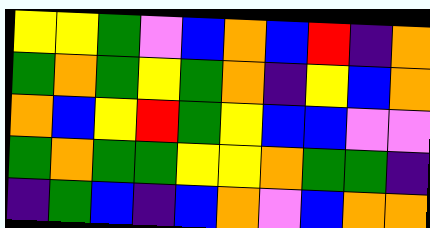[["yellow", "yellow", "green", "violet", "blue", "orange", "blue", "red", "indigo", "orange"], ["green", "orange", "green", "yellow", "green", "orange", "indigo", "yellow", "blue", "orange"], ["orange", "blue", "yellow", "red", "green", "yellow", "blue", "blue", "violet", "violet"], ["green", "orange", "green", "green", "yellow", "yellow", "orange", "green", "green", "indigo"], ["indigo", "green", "blue", "indigo", "blue", "orange", "violet", "blue", "orange", "orange"]]